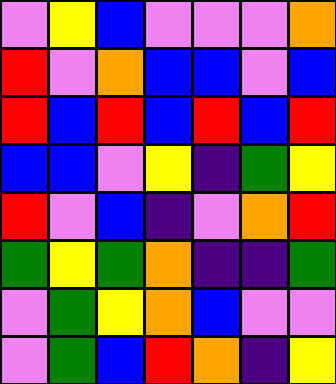[["violet", "yellow", "blue", "violet", "violet", "violet", "orange"], ["red", "violet", "orange", "blue", "blue", "violet", "blue"], ["red", "blue", "red", "blue", "red", "blue", "red"], ["blue", "blue", "violet", "yellow", "indigo", "green", "yellow"], ["red", "violet", "blue", "indigo", "violet", "orange", "red"], ["green", "yellow", "green", "orange", "indigo", "indigo", "green"], ["violet", "green", "yellow", "orange", "blue", "violet", "violet"], ["violet", "green", "blue", "red", "orange", "indigo", "yellow"]]